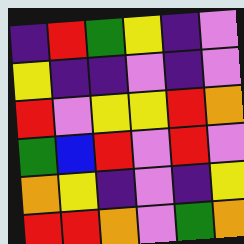[["indigo", "red", "green", "yellow", "indigo", "violet"], ["yellow", "indigo", "indigo", "violet", "indigo", "violet"], ["red", "violet", "yellow", "yellow", "red", "orange"], ["green", "blue", "red", "violet", "red", "violet"], ["orange", "yellow", "indigo", "violet", "indigo", "yellow"], ["red", "red", "orange", "violet", "green", "orange"]]